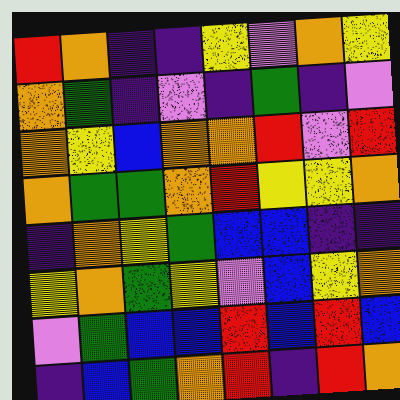[["red", "orange", "indigo", "indigo", "yellow", "violet", "orange", "yellow"], ["orange", "green", "indigo", "violet", "indigo", "green", "indigo", "violet"], ["orange", "yellow", "blue", "orange", "orange", "red", "violet", "red"], ["orange", "green", "green", "orange", "red", "yellow", "yellow", "orange"], ["indigo", "orange", "yellow", "green", "blue", "blue", "indigo", "indigo"], ["yellow", "orange", "green", "yellow", "violet", "blue", "yellow", "orange"], ["violet", "green", "blue", "blue", "red", "blue", "red", "blue"], ["indigo", "blue", "green", "orange", "red", "indigo", "red", "orange"]]